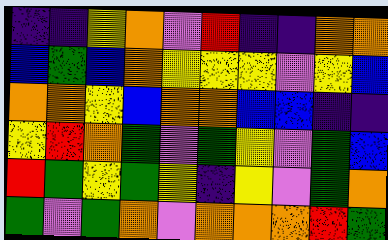[["indigo", "indigo", "yellow", "orange", "violet", "red", "indigo", "indigo", "orange", "orange"], ["blue", "green", "blue", "orange", "yellow", "yellow", "yellow", "violet", "yellow", "blue"], ["orange", "orange", "yellow", "blue", "orange", "orange", "blue", "blue", "indigo", "indigo"], ["yellow", "red", "orange", "green", "violet", "green", "yellow", "violet", "green", "blue"], ["red", "green", "yellow", "green", "yellow", "indigo", "yellow", "violet", "green", "orange"], ["green", "violet", "green", "orange", "violet", "orange", "orange", "orange", "red", "green"]]